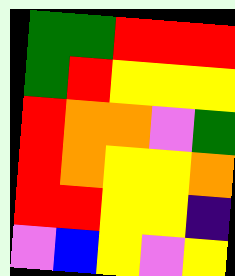[["green", "green", "red", "red", "red"], ["green", "red", "yellow", "yellow", "yellow"], ["red", "orange", "orange", "violet", "green"], ["red", "orange", "yellow", "yellow", "orange"], ["red", "red", "yellow", "yellow", "indigo"], ["violet", "blue", "yellow", "violet", "yellow"]]